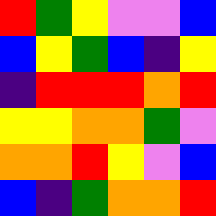[["red", "green", "yellow", "violet", "violet", "blue"], ["blue", "yellow", "green", "blue", "indigo", "yellow"], ["indigo", "red", "red", "red", "orange", "red"], ["yellow", "yellow", "orange", "orange", "green", "violet"], ["orange", "orange", "red", "yellow", "violet", "blue"], ["blue", "indigo", "green", "orange", "orange", "red"]]